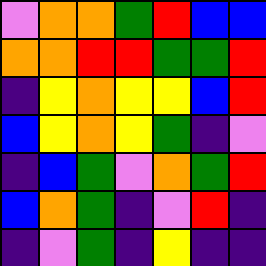[["violet", "orange", "orange", "green", "red", "blue", "blue"], ["orange", "orange", "red", "red", "green", "green", "red"], ["indigo", "yellow", "orange", "yellow", "yellow", "blue", "red"], ["blue", "yellow", "orange", "yellow", "green", "indigo", "violet"], ["indigo", "blue", "green", "violet", "orange", "green", "red"], ["blue", "orange", "green", "indigo", "violet", "red", "indigo"], ["indigo", "violet", "green", "indigo", "yellow", "indigo", "indigo"]]